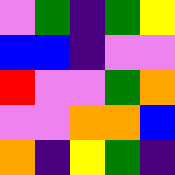[["violet", "green", "indigo", "green", "yellow"], ["blue", "blue", "indigo", "violet", "violet"], ["red", "violet", "violet", "green", "orange"], ["violet", "violet", "orange", "orange", "blue"], ["orange", "indigo", "yellow", "green", "indigo"]]